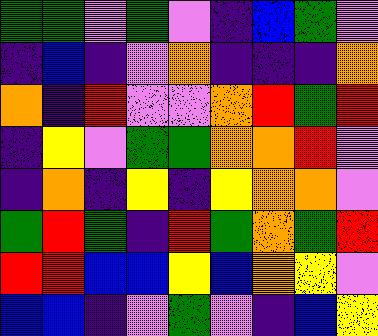[["green", "green", "violet", "green", "violet", "indigo", "blue", "green", "violet"], ["indigo", "blue", "indigo", "violet", "orange", "indigo", "indigo", "indigo", "orange"], ["orange", "indigo", "red", "violet", "violet", "orange", "red", "green", "red"], ["indigo", "yellow", "violet", "green", "green", "orange", "orange", "red", "violet"], ["indigo", "orange", "indigo", "yellow", "indigo", "yellow", "orange", "orange", "violet"], ["green", "red", "green", "indigo", "red", "green", "orange", "green", "red"], ["red", "red", "blue", "blue", "yellow", "blue", "orange", "yellow", "violet"], ["blue", "blue", "indigo", "violet", "green", "violet", "indigo", "blue", "yellow"]]